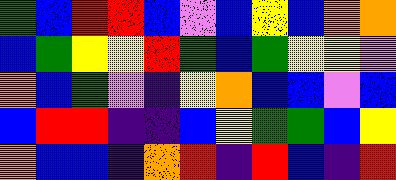[["green", "blue", "red", "red", "blue", "violet", "blue", "yellow", "blue", "orange", "orange"], ["blue", "green", "yellow", "yellow", "red", "green", "blue", "green", "yellow", "yellow", "violet"], ["orange", "blue", "green", "violet", "indigo", "yellow", "orange", "blue", "blue", "violet", "blue"], ["blue", "red", "red", "indigo", "indigo", "blue", "yellow", "green", "green", "blue", "yellow"], ["orange", "blue", "blue", "indigo", "orange", "red", "indigo", "red", "blue", "indigo", "red"]]